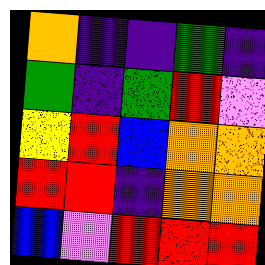[["orange", "indigo", "indigo", "green", "indigo"], ["green", "indigo", "green", "red", "violet"], ["yellow", "red", "blue", "orange", "orange"], ["red", "red", "indigo", "orange", "orange"], ["blue", "violet", "red", "red", "red"]]